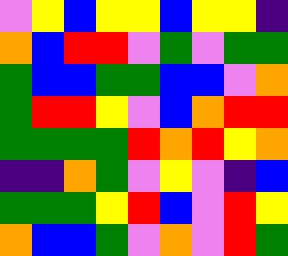[["violet", "yellow", "blue", "yellow", "yellow", "blue", "yellow", "yellow", "indigo"], ["orange", "blue", "red", "red", "violet", "green", "violet", "green", "green"], ["green", "blue", "blue", "green", "green", "blue", "blue", "violet", "orange"], ["green", "red", "red", "yellow", "violet", "blue", "orange", "red", "red"], ["green", "green", "green", "green", "red", "orange", "red", "yellow", "orange"], ["indigo", "indigo", "orange", "green", "violet", "yellow", "violet", "indigo", "blue"], ["green", "green", "green", "yellow", "red", "blue", "violet", "red", "yellow"], ["orange", "blue", "blue", "green", "violet", "orange", "violet", "red", "green"]]